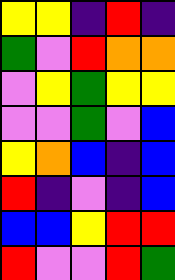[["yellow", "yellow", "indigo", "red", "indigo"], ["green", "violet", "red", "orange", "orange"], ["violet", "yellow", "green", "yellow", "yellow"], ["violet", "violet", "green", "violet", "blue"], ["yellow", "orange", "blue", "indigo", "blue"], ["red", "indigo", "violet", "indigo", "blue"], ["blue", "blue", "yellow", "red", "red"], ["red", "violet", "violet", "red", "green"]]